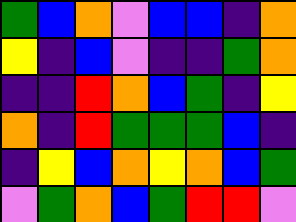[["green", "blue", "orange", "violet", "blue", "blue", "indigo", "orange"], ["yellow", "indigo", "blue", "violet", "indigo", "indigo", "green", "orange"], ["indigo", "indigo", "red", "orange", "blue", "green", "indigo", "yellow"], ["orange", "indigo", "red", "green", "green", "green", "blue", "indigo"], ["indigo", "yellow", "blue", "orange", "yellow", "orange", "blue", "green"], ["violet", "green", "orange", "blue", "green", "red", "red", "violet"]]